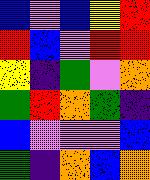[["blue", "violet", "blue", "yellow", "red"], ["red", "blue", "violet", "red", "red"], ["yellow", "indigo", "green", "violet", "orange"], ["green", "red", "orange", "green", "indigo"], ["blue", "violet", "violet", "violet", "blue"], ["green", "indigo", "orange", "blue", "orange"]]